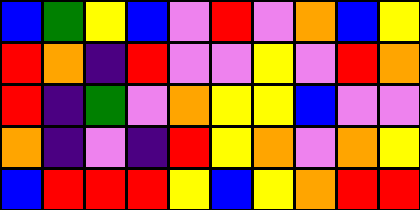[["blue", "green", "yellow", "blue", "violet", "red", "violet", "orange", "blue", "yellow"], ["red", "orange", "indigo", "red", "violet", "violet", "yellow", "violet", "red", "orange"], ["red", "indigo", "green", "violet", "orange", "yellow", "yellow", "blue", "violet", "violet"], ["orange", "indigo", "violet", "indigo", "red", "yellow", "orange", "violet", "orange", "yellow"], ["blue", "red", "red", "red", "yellow", "blue", "yellow", "orange", "red", "red"]]